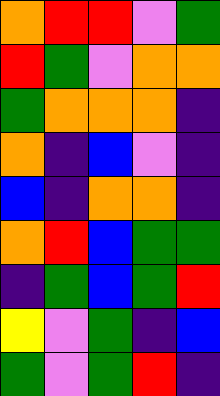[["orange", "red", "red", "violet", "green"], ["red", "green", "violet", "orange", "orange"], ["green", "orange", "orange", "orange", "indigo"], ["orange", "indigo", "blue", "violet", "indigo"], ["blue", "indigo", "orange", "orange", "indigo"], ["orange", "red", "blue", "green", "green"], ["indigo", "green", "blue", "green", "red"], ["yellow", "violet", "green", "indigo", "blue"], ["green", "violet", "green", "red", "indigo"]]